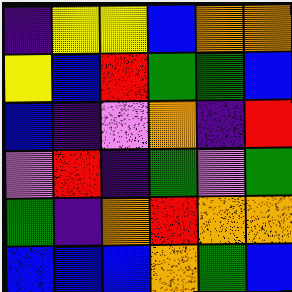[["indigo", "yellow", "yellow", "blue", "orange", "orange"], ["yellow", "blue", "red", "green", "green", "blue"], ["blue", "indigo", "violet", "orange", "indigo", "red"], ["violet", "red", "indigo", "green", "violet", "green"], ["green", "indigo", "orange", "red", "orange", "orange"], ["blue", "blue", "blue", "orange", "green", "blue"]]